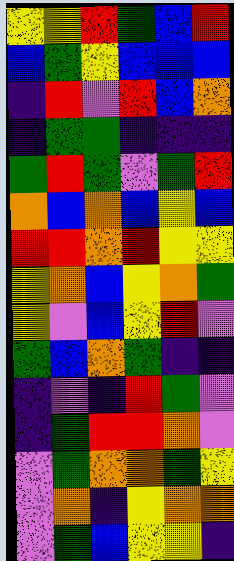[["yellow", "yellow", "red", "green", "blue", "red"], ["blue", "green", "yellow", "blue", "blue", "blue"], ["indigo", "red", "violet", "red", "blue", "orange"], ["indigo", "green", "green", "indigo", "indigo", "indigo"], ["green", "red", "green", "violet", "green", "red"], ["orange", "blue", "orange", "blue", "yellow", "blue"], ["red", "red", "orange", "red", "yellow", "yellow"], ["yellow", "orange", "blue", "yellow", "orange", "green"], ["yellow", "violet", "blue", "yellow", "red", "violet"], ["green", "blue", "orange", "green", "indigo", "indigo"], ["indigo", "violet", "indigo", "red", "green", "violet"], ["indigo", "green", "red", "red", "orange", "violet"], ["violet", "green", "orange", "orange", "green", "yellow"], ["violet", "orange", "indigo", "yellow", "orange", "orange"], ["violet", "green", "blue", "yellow", "yellow", "indigo"]]